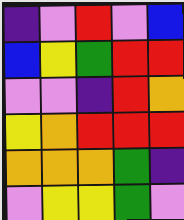[["indigo", "violet", "red", "violet", "blue"], ["blue", "yellow", "green", "red", "red"], ["violet", "violet", "indigo", "red", "orange"], ["yellow", "orange", "red", "red", "red"], ["orange", "orange", "orange", "green", "indigo"], ["violet", "yellow", "yellow", "green", "violet"]]